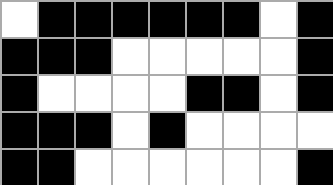[["white", "black", "black", "black", "black", "black", "black", "white", "black"], ["black", "black", "black", "white", "white", "white", "white", "white", "black"], ["black", "white", "white", "white", "white", "black", "black", "white", "black"], ["black", "black", "black", "white", "black", "white", "white", "white", "white"], ["black", "black", "white", "white", "white", "white", "white", "white", "black"]]